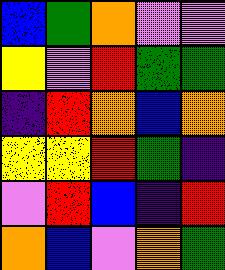[["blue", "green", "orange", "violet", "violet"], ["yellow", "violet", "red", "green", "green"], ["indigo", "red", "orange", "blue", "orange"], ["yellow", "yellow", "red", "green", "indigo"], ["violet", "red", "blue", "indigo", "red"], ["orange", "blue", "violet", "orange", "green"]]